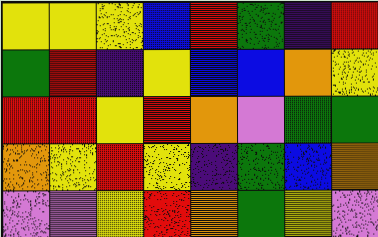[["yellow", "yellow", "yellow", "blue", "red", "green", "indigo", "red"], ["green", "red", "indigo", "yellow", "blue", "blue", "orange", "yellow"], ["red", "red", "yellow", "red", "orange", "violet", "green", "green"], ["orange", "yellow", "red", "yellow", "indigo", "green", "blue", "orange"], ["violet", "violet", "yellow", "red", "orange", "green", "yellow", "violet"]]